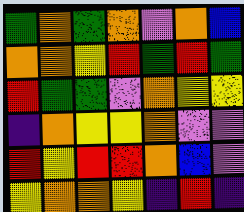[["green", "orange", "green", "orange", "violet", "orange", "blue"], ["orange", "orange", "yellow", "red", "green", "red", "green"], ["red", "green", "green", "violet", "orange", "yellow", "yellow"], ["indigo", "orange", "yellow", "yellow", "orange", "violet", "violet"], ["red", "yellow", "red", "red", "orange", "blue", "violet"], ["yellow", "orange", "orange", "yellow", "indigo", "red", "indigo"]]